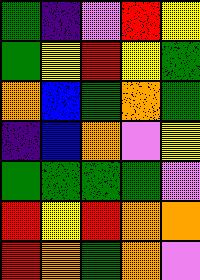[["green", "indigo", "violet", "red", "yellow"], ["green", "yellow", "red", "yellow", "green"], ["orange", "blue", "green", "orange", "green"], ["indigo", "blue", "orange", "violet", "yellow"], ["green", "green", "green", "green", "violet"], ["red", "yellow", "red", "orange", "orange"], ["red", "orange", "green", "orange", "violet"]]